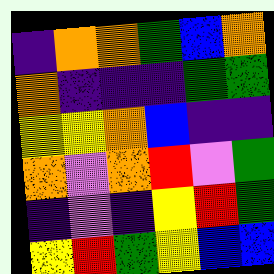[["indigo", "orange", "orange", "green", "blue", "orange"], ["orange", "indigo", "indigo", "indigo", "green", "green"], ["yellow", "yellow", "orange", "blue", "indigo", "indigo"], ["orange", "violet", "orange", "red", "violet", "green"], ["indigo", "violet", "indigo", "yellow", "red", "green"], ["yellow", "red", "green", "yellow", "blue", "blue"]]